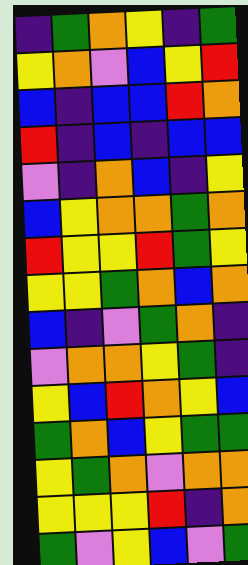[["indigo", "green", "orange", "yellow", "indigo", "green"], ["yellow", "orange", "violet", "blue", "yellow", "red"], ["blue", "indigo", "blue", "blue", "red", "orange"], ["red", "indigo", "blue", "indigo", "blue", "blue"], ["violet", "indigo", "orange", "blue", "indigo", "yellow"], ["blue", "yellow", "orange", "orange", "green", "orange"], ["red", "yellow", "yellow", "red", "green", "yellow"], ["yellow", "yellow", "green", "orange", "blue", "orange"], ["blue", "indigo", "violet", "green", "orange", "indigo"], ["violet", "orange", "orange", "yellow", "green", "indigo"], ["yellow", "blue", "red", "orange", "yellow", "blue"], ["green", "orange", "blue", "yellow", "green", "green"], ["yellow", "green", "orange", "violet", "orange", "orange"], ["yellow", "yellow", "yellow", "red", "indigo", "orange"], ["green", "violet", "yellow", "blue", "violet", "green"]]